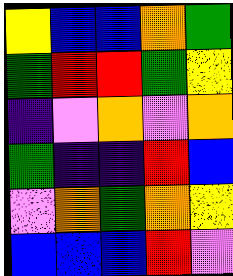[["yellow", "blue", "blue", "orange", "green"], ["green", "red", "red", "green", "yellow"], ["indigo", "violet", "orange", "violet", "orange"], ["green", "indigo", "indigo", "red", "blue"], ["violet", "orange", "green", "orange", "yellow"], ["blue", "blue", "blue", "red", "violet"]]